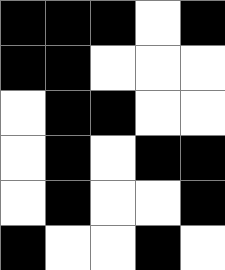[["black", "black", "black", "white", "black"], ["black", "black", "white", "white", "white"], ["white", "black", "black", "white", "white"], ["white", "black", "white", "black", "black"], ["white", "black", "white", "white", "black"], ["black", "white", "white", "black", "white"]]